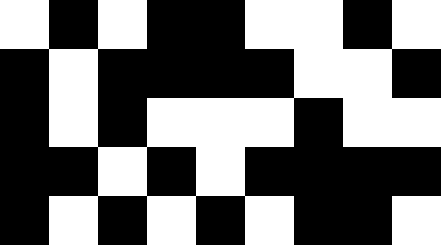[["white", "black", "white", "black", "black", "white", "white", "black", "white"], ["black", "white", "black", "black", "black", "black", "white", "white", "black"], ["black", "white", "black", "white", "white", "white", "black", "white", "white"], ["black", "black", "white", "black", "white", "black", "black", "black", "black"], ["black", "white", "black", "white", "black", "white", "black", "black", "white"]]